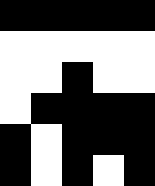[["black", "black", "black", "black", "black"], ["white", "white", "white", "white", "white"], ["white", "white", "black", "white", "white"], ["white", "black", "black", "black", "black"], ["black", "white", "black", "black", "black"], ["black", "white", "black", "white", "black"]]